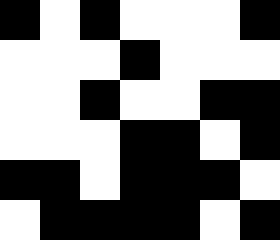[["black", "white", "black", "white", "white", "white", "black"], ["white", "white", "white", "black", "white", "white", "white"], ["white", "white", "black", "white", "white", "black", "black"], ["white", "white", "white", "black", "black", "white", "black"], ["black", "black", "white", "black", "black", "black", "white"], ["white", "black", "black", "black", "black", "white", "black"]]